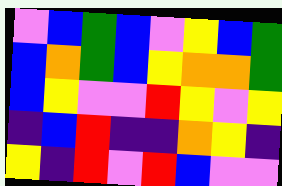[["violet", "blue", "green", "blue", "violet", "yellow", "blue", "green"], ["blue", "orange", "green", "blue", "yellow", "orange", "orange", "green"], ["blue", "yellow", "violet", "violet", "red", "yellow", "violet", "yellow"], ["indigo", "blue", "red", "indigo", "indigo", "orange", "yellow", "indigo"], ["yellow", "indigo", "red", "violet", "red", "blue", "violet", "violet"]]